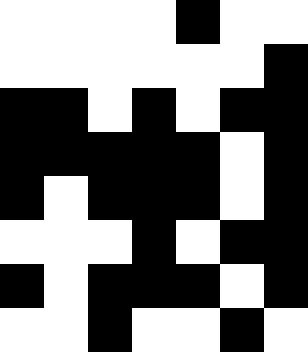[["white", "white", "white", "white", "black", "white", "white"], ["white", "white", "white", "white", "white", "white", "black"], ["black", "black", "white", "black", "white", "black", "black"], ["black", "black", "black", "black", "black", "white", "black"], ["black", "white", "black", "black", "black", "white", "black"], ["white", "white", "white", "black", "white", "black", "black"], ["black", "white", "black", "black", "black", "white", "black"], ["white", "white", "black", "white", "white", "black", "white"]]